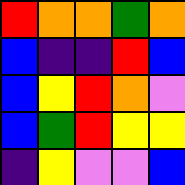[["red", "orange", "orange", "green", "orange"], ["blue", "indigo", "indigo", "red", "blue"], ["blue", "yellow", "red", "orange", "violet"], ["blue", "green", "red", "yellow", "yellow"], ["indigo", "yellow", "violet", "violet", "blue"]]